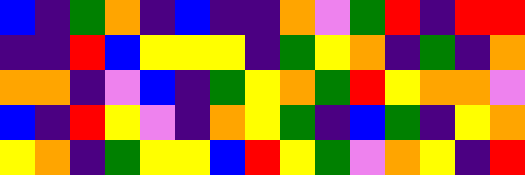[["blue", "indigo", "green", "orange", "indigo", "blue", "indigo", "indigo", "orange", "violet", "green", "red", "indigo", "red", "red"], ["indigo", "indigo", "red", "blue", "yellow", "yellow", "yellow", "indigo", "green", "yellow", "orange", "indigo", "green", "indigo", "orange"], ["orange", "orange", "indigo", "violet", "blue", "indigo", "green", "yellow", "orange", "green", "red", "yellow", "orange", "orange", "violet"], ["blue", "indigo", "red", "yellow", "violet", "indigo", "orange", "yellow", "green", "indigo", "blue", "green", "indigo", "yellow", "orange"], ["yellow", "orange", "indigo", "green", "yellow", "yellow", "blue", "red", "yellow", "green", "violet", "orange", "yellow", "indigo", "red"]]